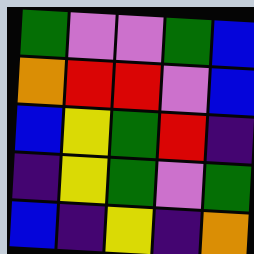[["green", "violet", "violet", "green", "blue"], ["orange", "red", "red", "violet", "blue"], ["blue", "yellow", "green", "red", "indigo"], ["indigo", "yellow", "green", "violet", "green"], ["blue", "indigo", "yellow", "indigo", "orange"]]